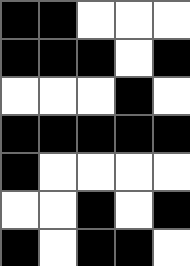[["black", "black", "white", "white", "white"], ["black", "black", "black", "white", "black"], ["white", "white", "white", "black", "white"], ["black", "black", "black", "black", "black"], ["black", "white", "white", "white", "white"], ["white", "white", "black", "white", "black"], ["black", "white", "black", "black", "white"]]